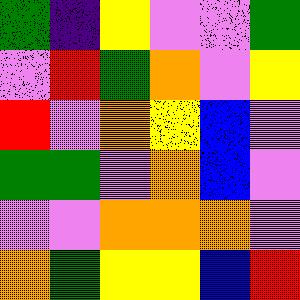[["green", "indigo", "yellow", "violet", "violet", "green"], ["violet", "red", "green", "orange", "violet", "yellow"], ["red", "violet", "orange", "yellow", "blue", "violet"], ["green", "green", "violet", "orange", "blue", "violet"], ["violet", "violet", "orange", "orange", "orange", "violet"], ["orange", "green", "yellow", "yellow", "blue", "red"]]